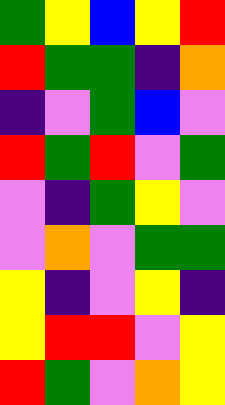[["green", "yellow", "blue", "yellow", "red"], ["red", "green", "green", "indigo", "orange"], ["indigo", "violet", "green", "blue", "violet"], ["red", "green", "red", "violet", "green"], ["violet", "indigo", "green", "yellow", "violet"], ["violet", "orange", "violet", "green", "green"], ["yellow", "indigo", "violet", "yellow", "indigo"], ["yellow", "red", "red", "violet", "yellow"], ["red", "green", "violet", "orange", "yellow"]]